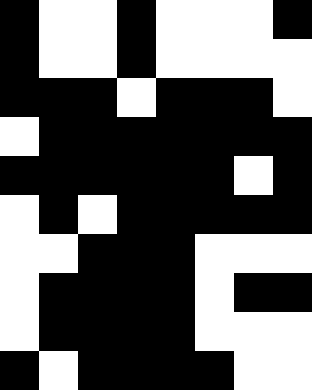[["black", "white", "white", "black", "white", "white", "white", "black"], ["black", "white", "white", "black", "white", "white", "white", "white"], ["black", "black", "black", "white", "black", "black", "black", "white"], ["white", "black", "black", "black", "black", "black", "black", "black"], ["black", "black", "black", "black", "black", "black", "white", "black"], ["white", "black", "white", "black", "black", "black", "black", "black"], ["white", "white", "black", "black", "black", "white", "white", "white"], ["white", "black", "black", "black", "black", "white", "black", "black"], ["white", "black", "black", "black", "black", "white", "white", "white"], ["black", "white", "black", "black", "black", "black", "white", "white"]]